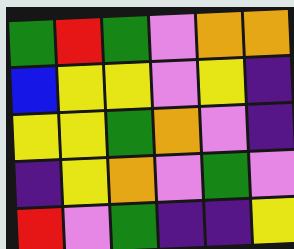[["green", "red", "green", "violet", "orange", "orange"], ["blue", "yellow", "yellow", "violet", "yellow", "indigo"], ["yellow", "yellow", "green", "orange", "violet", "indigo"], ["indigo", "yellow", "orange", "violet", "green", "violet"], ["red", "violet", "green", "indigo", "indigo", "yellow"]]